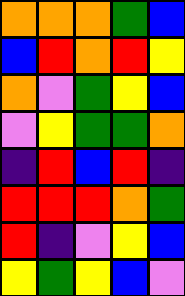[["orange", "orange", "orange", "green", "blue"], ["blue", "red", "orange", "red", "yellow"], ["orange", "violet", "green", "yellow", "blue"], ["violet", "yellow", "green", "green", "orange"], ["indigo", "red", "blue", "red", "indigo"], ["red", "red", "red", "orange", "green"], ["red", "indigo", "violet", "yellow", "blue"], ["yellow", "green", "yellow", "blue", "violet"]]